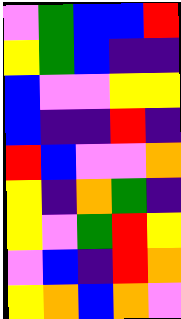[["violet", "green", "blue", "blue", "red"], ["yellow", "green", "blue", "indigo", "indigo"], ["blue", "violet", "violet", "yellow", "yellow"], ["blue", "indigo", "indigo", "red", "indigo"], ["red", "blue", "violet", "violet", "orange"], ["yellow", "indigo", "orange", "green", "indigo"], ["yellow", "violet", "green", "red", "yellow"], ["violet", "blue", "indigo", "red", "orange"], ["yellow", "orange", "blue", "orange", "violet"]]